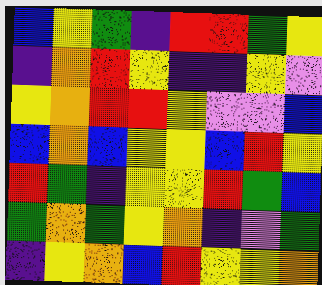[["blue", "yellow", "green", "indigo", "red", "red", "green", "yellow"], ["indigo", "orange", "red", "yellow", "indigo", "indigo", "yellow", "violet"], ["yellow", "orange", "red", "red", "yellow", "violet", "violet", "blue"], ["blue", "orange", "blue", "yellow", "yellow", "blue", "red", "yellow"], ["red", "green", "indigo", "yellow", "yellow", "red", "green", "blue"], ["green", "orange", "green", "yellow", "orange", "indigo", "violet", "green"], ["indigo", "yellow", "orange", "blue", "red", "yellow", "yellow", "orange"]]